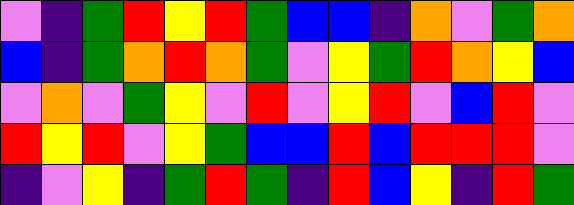[["violet", "indigo", "green", "red", "yellow", "red", "green", "blue", "blue", "indigo", "orange", "violet", "green", "orange"], ["blue", "indigo", "green", "orange", "red", "orange", "green", "violet", "yellow", "green", "red", "orange", "yellow", "blue"], ["violet", "orange", "violet", "green", "yellow", "violet", "red", "violet", "yellow", "red", "violet", "blue", "red", "violet"], ["red", "yellow", "red", "violet", "yellow", "green", "blue", "blue", "red", "blue", "red", "red", "red", "violet"], ["indigo", "violet", "yellow", "indigo", "green", "red", "green", "indigo", "red", "blue", "yellow", "indigo", "red", "green"]]